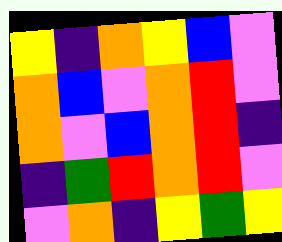[["yellow", "indigo", "orange", "yellow", "blue", "violet"], ["orange", "blue", "violet", "orange", "red", "violet"], ["orange", "violet", "blue", "orange", "red", "indigo"], ["indigo", "green", "red", "orange", "red", "violet"], ["violet", "orange", "indigo", "yellow", "green", "yellow"]]